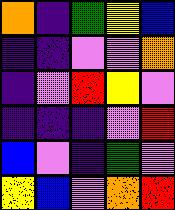[["orange", "indigo", "green", "yellow", "blue"], ["indigo", "indigo", "violet", "violet", "orange"], ["indigo", "violet", "red", "yellow", "violet"], ["indigo", "indigo", "indigo", "violet", "red"], ["blue", "violet", "indigo", "green", "violet"], ["yellow", "blue", "violet", "orange", "red"]]